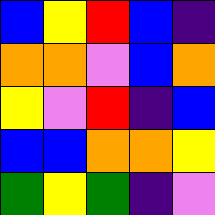[["blue", "yellow", "red", "blue", "indigo"], ["orange", "orange", "violet", "blue", "orange"], ["yellow", "violet", "red", "indigo", "blue"], ["blue", "blue", "orange", "orange", "yellow"], ["green", "yellow", "green", "indigo", "violet"]]